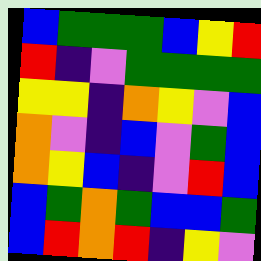[["blue", "green", "green", "green", "blue", "yellow", "red"], ["red", "indigo", "violet", "green", "green", "green", "green"], ["yellow", "yellow", "indigo", "orange", "yellow", "violet", "blue"], ["orange", "violet", "indigo", "blue", "violet", "green", "blue"], ["orange", "yellow", "blue", "indigo", "violet", "red", "blue"], ["blue", "green", "orange", "green", "blue", "blue", "green"], ["blue", "red", "orange", "red", "indigo", "yellow", "violet"]]